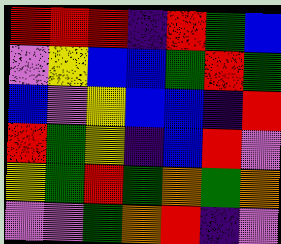[["red", "red", "red", "indigo", "red", "green", "blue"], ["violet", "yellow", "blue", "blue", "green", "red", "green"], ["blue", "violet", "yellow", "blue", "blue", "indigo", "red"], ["red", "green", "yellow", "indigo", "blue", "red", "violet"], ["yellow", "green", "red", "green", "orange", "green", "orange"], ["violet", "violet", "green", "orange", "red", "indigo", "violet"]]